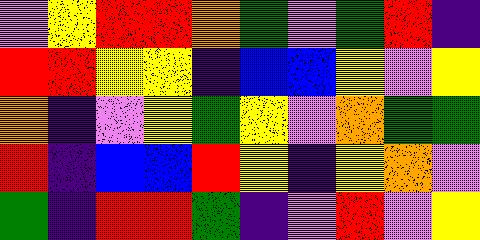[["violet", "yellow", "red", "red", "orange", "green", "violet", "green", "red", "indigo"], ["red", "red", "yellow", "yellow", "indigo", "blue", "blue", "yellow", "violet", "yellow"], ["orange", "indigo", "violet", "yellow", "green", "yellow", "violet", "orange", "green", "green"], ["red", "indigo", "blue", "blue", "red", "yellow", "indigo", "yellow", "orange", "violet"], ["green", "indigo", "red", "red", "green", "indigo", "violet", "red", "violet", "yellow"]]